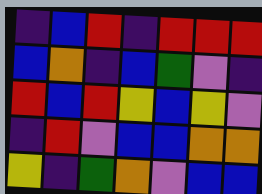[["indigo", "blue", "red", "indigo", "red", "red", "red"], ["blue", "orange", "indigo", "blue", "green", "violet", "indigo"], ["red", "blue", "red", "yellow", "blue", "yellow", "violet"], ["indigo", "red", "violet", "blue", "blue", "orange", "orange"], ["yellow", "indigo", "green", "orange", "violet", "blue", "blue"]]